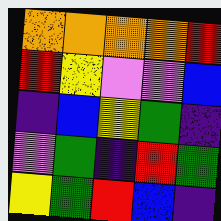[["orange", "orange", "orange", "orange", "red"], ["red", "yellow", "violet", "violet", "blue"], ["indigo", "blue", "yellow", "green", "indigo"], ["violet", "green", "indigo", "red", "green"], ["yellow", "green", "red", "blue", "indigo"]]